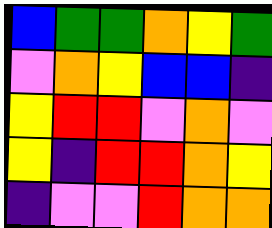[["blue", "green", "green", "orange", "yellow", "green"], ["violet", "orange", "yellow", "blue", "blue", "indigo"], ["yellow", "red", "red", "violet", "orange", "violet"], ["yellow", "indigo", "red", "red", "orange", "yellow"], ["indigo", "violet", "violet", "red", "orange", "orange"]]